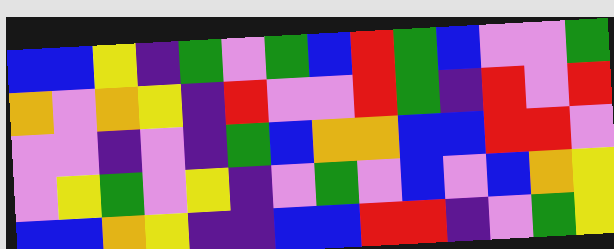[["blue", "blue", "yellow", "indigo", "green", "violet", "green", "blue", "red", "green", "blue", "violet", "violet", "green"], ["orange", "violet", "orange", "yellow", "indigo", "red", "violet", "violet", "red", "green", "indigo", "red", "violet", "red"], ["violet", "violet", "indigo", "violet", "indigo", "green", "blue", "orange", "orange", "blue", "blue", "red", "red", "violet"], ["violet", "yellow", "green", "violet", "yellow", "indigo", "violet", "green", "violet", "blue", "violet", "blue", "orange", "yellow"], ["blue", "blue", "orange", "yellow", "indigo", "indigo", "blue", "blue", "red", "red", "indigo", "violet", "green", "yellow"]]